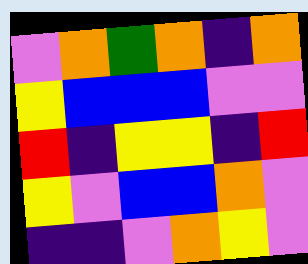[["violet", "orange", "green", "orange", "indigo", "orange"], ["yellow", "blue", "blue", "blue", "violet", "violet"], ["red", "indigo", "yellow", "yellow", "indigo", "red"], ["yellow", "violet", "blue", "blue", "orange", "violet"], ["indigo", "indigo", "violet", "orange", "yellow", "violet"]]